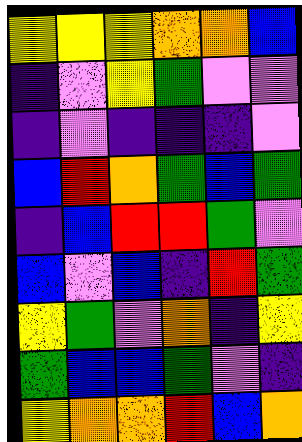[["yellow", "yellow", "yellow", "orange", "orange", "blue"], ["indigo", "violet", "yellow", "green", "violet", "violet"], ["indigo", "violet", "indigo", "indigo", "indigo", "violet"], ["blue", "red", "orange", "green", "blue", "green"], ["indigo", "blue", "red", "red", "green", "violet"], ["blue", "violet", "blue", "indigo", "red", "green"], ["yellow", "green", "violet", "orange", "indigo", "yellow"], ["green", "blue", "blue", "green", "violet", "indigo"], ["yellow", "orange", "orange", "red", "blue", "orange"]]